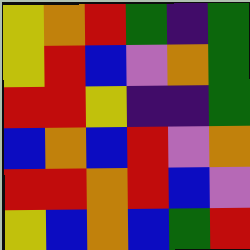[["yellow", "orange", "red", "green", "indigo", "green"], ["yellow", "red", "blue", "violet", "orange", "green"], ["red", "red", "yellow", "indigo", "indigo", "green"], ["blue", "orange", "blue", "red", "violet", "orange"], ["red", "red", "orange", "red", "blue", "violet"], ["yellow", "blue", "orange", "blue", "green", "red"]]